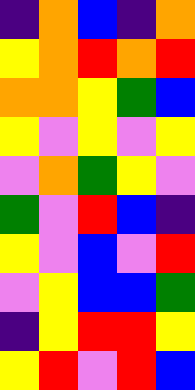[["indigo", "orange", "blue", "indigo", "orange"], ["yellow", "orange", "red", "orange", "red"], ["orange", "orange", "yellow", "green", "blue"], ["yellow", "violet", "yellow", "violet", "yellow"], ["violet", "orange", "green", "yellow", "violet"], ["green", "violet", "red", "blue", "indigo"], ["yellow", "violet", "blue", "violet", "red"], ["violet", "yellow", "blue", "blue", "green"], ["indigo", "yellow", "red", "red", "yellow"], ["yellow", "red", "violet", "red", "blue"]]